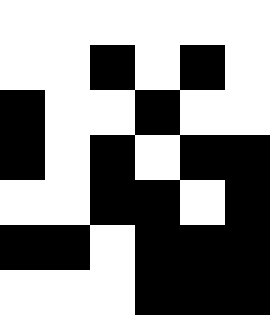[["white", "white", "white", "white", "white", "white"], ["white", "white", "black", "white", "black", "white"], ["black", "white", "white", "black", "white", "white"], ["black", "white", "black", "white", "black", "black"], ["white", "white", "black", "black", "white", "black"], ["black", "black", "white", "black", "black", "black"], ["white", "white", "white", "black", "black", "black"]]